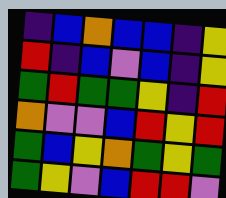[["indigo", "blue", "orange", "blue", "blue", "indigo", "yellow"], ["red", "indigo", "blue", "violet", "blue", "indigo", "yellow"], ["green", "red", "green", "green", "yellow", "indigo", "red"], ["orange", "violet", "violet", "blue", "red", "yellow", "red"], ["green", "blue", "yellow", "orange", "green", "yellow", "green"], ["green", "yellow", "violet", "blue", "red", "red", "violet"]]